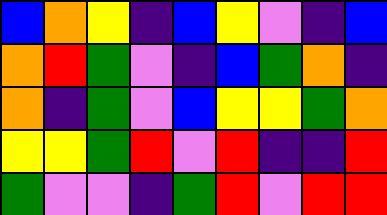[["blue", "orange", "yellow", "indigo", "blue", "yellow", "violet", "indigo", "blue"], ["orange", "red", "green", "violet", "indigo", "blue", "green", "orange", "indigo"], ["orange", "indigo", "green", "violet", "blue", "yellow", "yellow", "green", "orange"], ["yellow", "yellow", "green", "red", "violet", "red", "indigo", "indigo", "red"], ["green", "violet", "violet", "indigo", "green", "red", "violet", "red", "red"]]